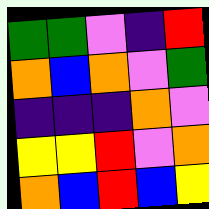[["green", "green", "violet", "indigo", "red"], ["orange", "blue", "orange", "violet", "green"], ["indigo", "indigo", "indigo", "orange", "violet"], ["yellow", "yellow", "red", "violet", "orange"], ["orange", "blue", "red", "blue", "yellow"]]